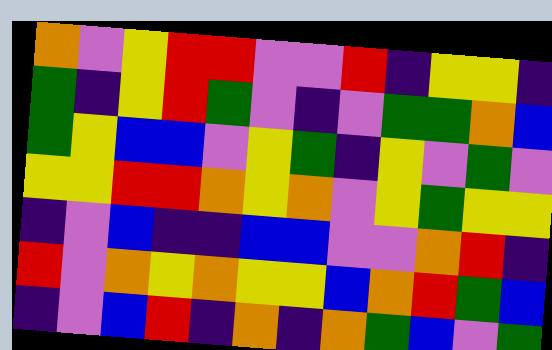[["orange", "violet", "yellow", "red", "red", "violet", "violet", "red", "indigo", "yellow", "yellow", "indigo"], ["green", "indigo", "yellow", "red", "green", "violet", "indigo", "violet", "green", "green", "orange", "blue"], ["green", "yellow", "blue", "blue", "violet", "yellow", "green", "indigo", "yellow", "violet", "green", "violet"], ["yellow", "yellow", "red", "red", "orange", "yellow", "orange", "violet", "yellow", "green", "yellow", "yellow"], ["indigo", "violet", "blue", "indigo", "indigo", "blue", "blue", "violet", "violet", "orange", "red", "indigo"], ["red", "violet", "orange", "yellow", "orange", "yellow", "yellow", "blue", "orange", "red", "green", "blue"], ["indigo", "violet", "blue", "red", "indigo", "orange", "indigo", "orange", "green", "blue", "violet", "green"]]